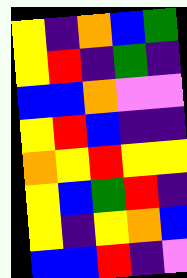[["yellow", "indigo", "orange", "blue", "green"], ["yellow", "red", "indigo", "green", "indigo"], ["blue", "blue", "orange", "violet", "violet"], ["yellow", "red", "blue", "indigo", "indigo"], ["orange", "yellow", "red", "yellow", "yellow"], ["yellow", "blue", "green", "red", "indigo"], ["yellow", "indigo", "yellow", "orange", "blue"], ["blue", "blue", "red", "indigo", "violet"]]